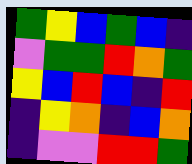[["green", "yellow", "blue", "green", "blue", "indigo"], ["violet", "green", "green", "red", "orange", "green"], ["yellow", "blue", "red", "blue", "indigo", "red"], ["indigo", "yellow", "orange", "indigo", "blue", "orange"], ["indigo", "violet", "violet", "red", "red", "green"]]